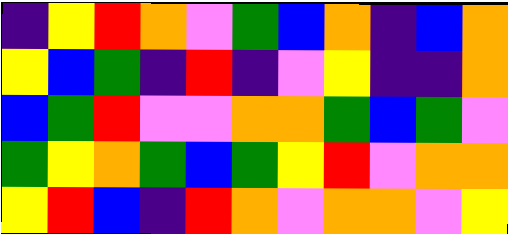[["indigo", "yellow", "red", "orange", "violet", "green", "blue", "orange", "indigo", "blue", "orange"], ["yellow", "blue", "green", "indigo", "red", "indigo", "violet", "yellow", "indigo", "indigo", "orange"], ["blue", "green", "red", "violet", "violet", "orange", "orange", "green", "blue", "green", "violet"], ["green", "yellow", "orange", "green", "blue", "green", "yellow", "red", "violet", "orange", "orange"], ["yellow", "red", "blue", "indigo", "red", "orange", "violet", "orange", "orange", "violet", "yellow"]]